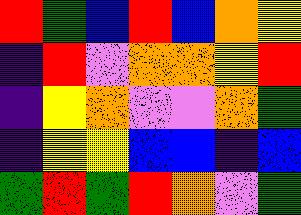[["red", "green", "blue", "red", "blue", "orange", "yellow"], ["indigo", "red", "violet", "orange", "orange", "yellow", "red"], ["indigo", "yellow", "orange", "violet", "violet", "orange", "green"], ["indigo", "yellow", "yellow", "blue", "blue", "indigo", "blue"], ["green", "red", "green", "red", "orange", "violet", "green"]]